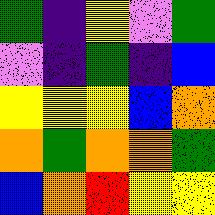[["green", "indigo", "yellow", "violet", "green"], ["violet", "indigo", "green", "indigo", "blue"], ["yellow", "yellow", "yellow", "blue", "orange"], ["orange", "green", "orange", "orange", "green"], ["blue", "orange", "red", "yellow", "yellow"]]